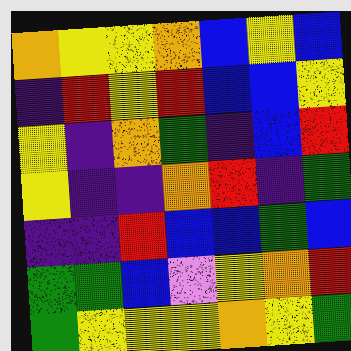[["orange", "yellow", "yellow", "orange", "blue", "yellow", "blue"], ["indigo", "red", "yellow", "red", "blue", "blue", "yellow"], ["yellow", "indigo", "orange", "green", "indigo", "blue", "red"], ["yellow", "indigo", "indigo", "orange", "red", "indigo", "green"], ["indigo", "indigo", "red", "blue", "blue", "green", "blue"], ["green", "green", "blue", "violet", "yellow", "orange", "red"], ["green", "yellow", "yellow", "yellow", "orange", "yellow", "green"]]